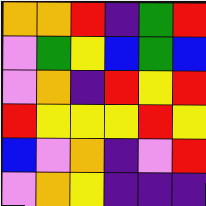[["orange", "orange", "red", "indigo", "green", "red"], ["violet", "green", "yellow", "blue", "green", "blue"], ["violet", "orange", "indigo", "red", "yellow", "red"], ["red", "yellow", "yellow", "yellow", "red", "yellow"], ["blue", "violet", "orange", "indigo", "violet", "red"], ["violet", "orange", "yellow", "indigo", "indigo", "indigo"]]